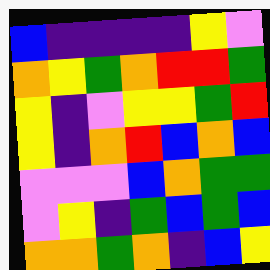[["blue", "indigo", "indigo", "indigo", "indigo", "yellow", "violet"], ["orange", "yellow", "green", "orange", "red", "red", "green"], ["yellow", "indigo", "violet", "yellow", "yellow", "green", "red"], ["yellow", "indigo", "orange", "red", "blue", "orange", "blue"], ["violet", "violet", "violet", "blue", "orange", "green", "green"], ["violet", "yellow", "indigo", "green", "blue", "green", "blue"], ["orange", "orange", "green", "orange", "indigo", "blue", "yellow"]]